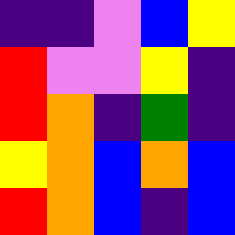[["indigo", "indigo", "violet", "blue", "yellow"], ["red", "violet", "violet", "yellow", "indigo"], ["red", "orange", "indigo", "green", "indigo"], ["yellow", "orange", "blue", "orange", "blue"], ["red", "orange", "blue", "indigo", "blue"]]